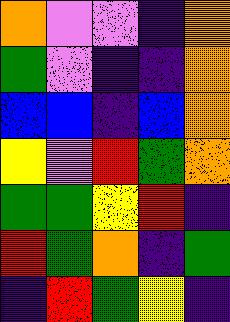[["orange", "violet", "violet", "indigo", "orange"], ["green", "violet", "indigo", "indigo", "orange"], ["blue", "blue", "indigo", "blue", "orange"], ["yellow", "violet", "red", "green", "orange"], ["green", "green", "yellow", "red", "indigo"], ["red", "green", "orange", "indigo", "green"], ["indigo", "red", "green", "yellow", "indigo"]]